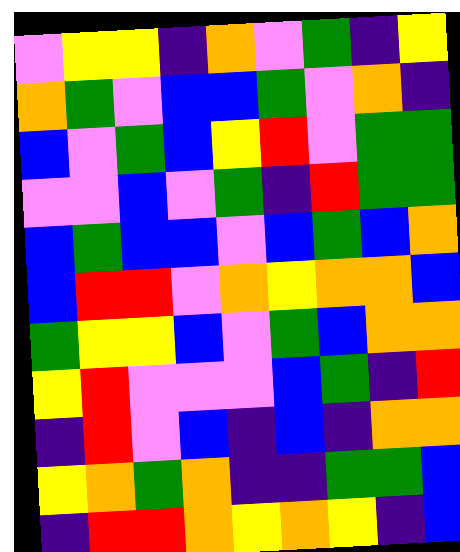[["violet", "yellow", "yellow", "indigo", "orange", "violet", "green", "indigo", "yellow"], ["orange", "green", "violet", "blue", "blue", "green", "violet", "orange", "indigo"], ["blue", "violet", "green", "blue", "yellow", "red", "violet", "green", "green"], ["violet", "violet", "blue", "violet", "green", "indigo", "red", "green", "green"], ["blue", "green", "blue", "blue", "violet", "blue", "green", "blue", "orange"], ["blue", "red", "red", "violet", "orange", "yellow", "orange", "orange", "blue"], ["green", "yellow", "yellow", "blue", "violet", "green", "blue", "orange", "orange"], ["yellow", "red", "violet", "violet", "violet", "blue", "green", "indigo", "red"], ["indigo", "red", "violet", "blue", "indigo", "blue", "indigo", "orange", "orange"], ["yellow", "orange", "green", "orange", "indigo", "indigo", "green", "green", "blue"], ["indigo", "red", "red", "orange", "yellow", "orange", "yellow", "indigo", "blue"]]